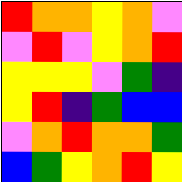[["red", "orange", "orange", "yellow", "orange", "violet"], ["violet", "red", "violet", "yellow", "orange", "red"], ["yellow", "yellow", "yellow", "violet", "green", "indigo"], ["yellow", "red", "indigo", "green", "blue", "blue"], ["violet", "orange", "red", "orange", "orange", "green"], ["blue", "green", "yellow", "orange", "red", "yellow"]]